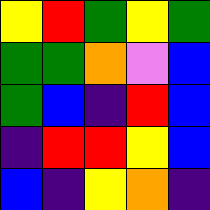[["yellow", "red", "green", "yellow", "green"], ["green", "green", "orange", "violet", "blue"], ["green", "blue", "indigo", "red", "blue"], ["indigo", "red", "red", "yellow", "blue"], ["blue", "indigo", "yellow", "orange", "indigo"]]